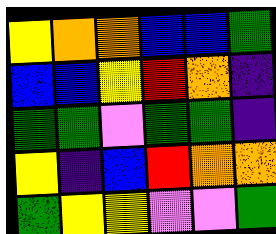[["yellow", "orange", "orange", "blue", "blue", "green"], ["blue", "blue", "yellow", "red", "orange", "indigo"], ["green", "green", "violet", "green", "green", "indigo"], ["yellow", "indigo", "blue", "red", "orange", "orange"], ["green", "yellow", "yellow", "violet", "violet", "green"]]